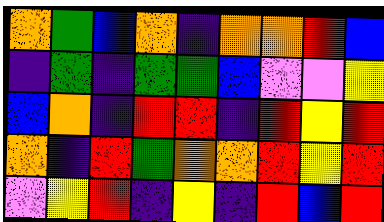[["orange", "green", "blue", "orange", "indigo", "orange", "orange", "red", "blue"], ["indigo", "green", "indigo", "green", "green", "blue", "violet", "violet", "yellow"], ["blue", "orange", "indigo", "red", "red", "indigo", "red", "yellow", "red"], ["orange", "indigo", "red", "green", "orange", "orange", "red", "yellow", "red"], ["violet", "yellow", "red", "indigo", "yellow", "indigo", "red", "blue", "red"]]